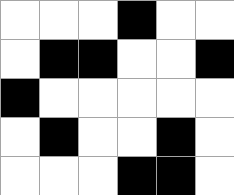[["white", "white", "white", "black", "white", "white"], ["white", "black", "black", "white", "white", "black"], ["black", "white", "white", "white", "white", "white"], ["white", "black", "white", "white", "black", "white"], ["white", "white", "white", "black", "black", "white"]]